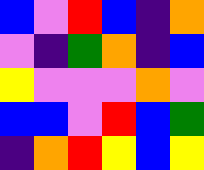[["blue", "violet", "red", "blue", "indigo", "orange"], ["violet", "indigo", "green", "orange", "indigo", "blue"], ["yellow", "violet", "violet", "violet", "orange", "violet"], ["blue", "blue", "violet", "red", "blue", "green"], ["indigo", "orange", "red", "yellow", "blue", "yellow"]]